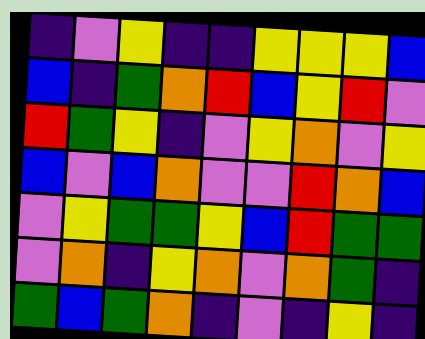[["indigo", "violet", "yellow", "indigo", "indigo", "yellow", "yellow", "yellow", "blue"], ["blue", "indigo", "green", "orange", "red", "blue", "yellow", "red", "violet"], ["red", "green", "yellow", "indigo", "violet", "yellow", "orange", "violet", "yellow"], ["blue", "violet", "blue", "orange", "violet", "violet", "red", "orange", "blue"], ["violet", "yellow", "green", "green", "yellow", "blue", "red", "green", "green"], ["violet", "orange", "indigo", "yellow", "orange", "violet", "orange", "green", "indigo"], ["green", "blue", "green", "orange", "indigo", "violet", "indigo", "yellow", "indigo"]]